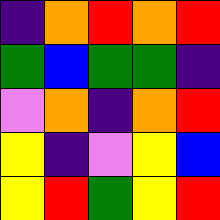[["indigo", "orange", "red", "orange", "red"], ["green", "blue", "green", "green", "indigo"], ["violet", "orange", "indigo", "orange", "red"], ["yellow", "indigo", "violet", "yellow", "blue"], ["yellow", "red", "green", "yellow", "red"]]